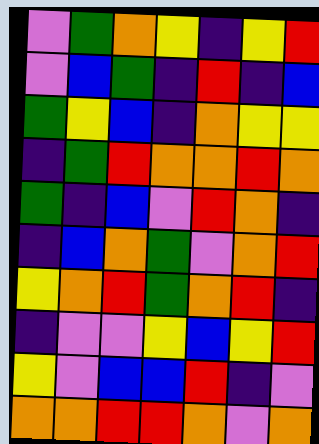[["violet", "green", "orange", "yellow", "indigo", "yellow", "red"], ["violet", "blue", "green", "indigo", "red", "indigo", "blue"], ["green", "yellow", "blue", "indigo", "orange", "yellow", "yellow"], ["indigo", "green", "red", "orange", "orange", "red", "orange"], ["green", "indigo", "blue", "violet", "red", "orange", "indigo"], ["indigo", "blue", "orange", "green", "violet", "orange", "red"], ["yellow", "orange", "red", "green", "orange", "red", "indigo"], ["indigo", "violet", "violet", "yellow", "blue", "yellow", "red"], ["yellow", "violet", "blue", "blue", "red", "indigo", "violet"], ["orange", "orange", "red", "red", "orange", "violet", "orange"]]